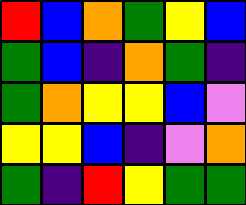[["red", "blue", "orange", "green", "yellow", "blue"], ["green", "blue", "indigo", "orange", "green", "indigo"], ["green", "orange", "yellow", "yellow", "blue", "violet"], ["yellow", "yellow", "blue", "indigo", "violet", "orange"], ["green", "indigo", "red", "yellow", "green", "green"]]